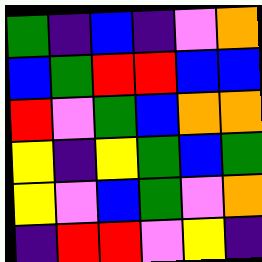[["green", "indigo", "blue", "indigo", "violet", "orange"], ["blue", "green", "red", "red", "blue", "blue"], ["red", "violet", "green", "blue", "orange", "orange"], ["yellow", "indigo", "yellow", "green", "blue", "green"], ["yellow", "violet", "blue", "green", "violet", "orange"], ["indigo", "red", "red", "violet", "yellow", "indigo"]]